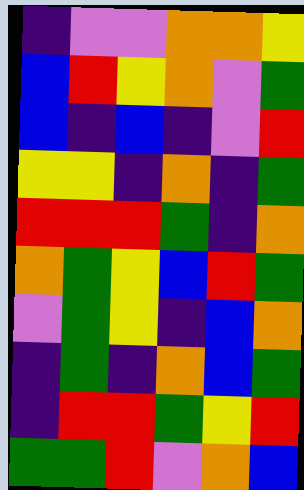[["indigo", "violet", "violet", "orange", "orange", "yellow"], ["blue", "red", "yellow", "orange", "violet", "green"], ["blue", "indigo", "blue", "indigo", "violet", "red"], ["yellow", "yellow", "indigo", "orange", "indigo", "green"], ["red", "red", "red", "green", "indigo", "orange"], ["orange", "green", "yellow", "blue", "red", "green"], ["violet", "green", "yellow", "indigo", "blue", "orange"], ["indigo", "green", "indigo", "orange", "blue", "green"], ["indigo", "red", "red", "green", "yellow", "red"], ["green", "green", "red", "violet", "orange", "blue"]]